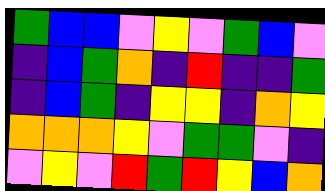[["green", "blue", "blue", "violet", "yellow", "violet", "green", "blue", "violet"], ["indigo", "blue", "green", "orange", "indigo", "red", "indigo", "indigo", "green"], ["indigo", "blue", "green", "indigo", "yellow", "yellow", "indigo", "orange", "yellow"], ["orange", "orange", "orange", "yellow", "violet", "green", "green", "violet", "indigo"], ["violet", "yellow", "violet", "red", "green", "red", "yellow", "blue", "orange"]]